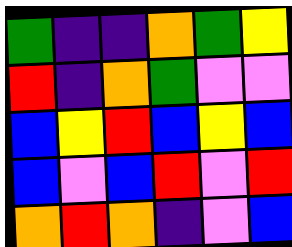[["green", "indigo", "indigo", "orange", "green", "yellow"], ["red", "indigo", "orange", "green", "violet", "violet"], ["blue", "yellow", "red", "blue", "yellow", "blue"], ["blue", "violet", "blue", "red", "violet", "red"], ["orange", "red", "orange", "indigo", "violet", "blue"]]